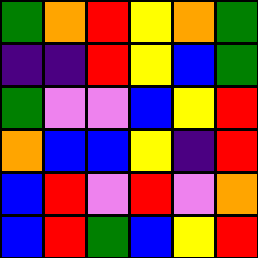[["green", "orange", "red", "yellow", "orange", "green"], ["indigo", "indigo", "red", "yellow", "blue", "green"], ["green", "violet", "violet", "blue", "yellow", "red"], ["orange", "blue", "blue", "yellow", "indigo", "red"], ["blue", "red", "violet", "red", "violet", "orange"], ["blue", "red", "green", "blue", "yellow", "red"]]